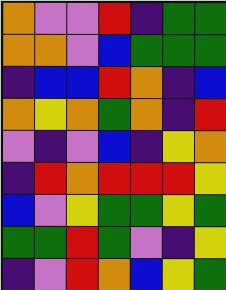[["orange", "violet", "violet", "red", "indigo", "green", "green"], ["orange", "orange", "violet", "blue", "green", "green", "green"], ["indigo", "blue", "blue", "red", "orange", "indigo", "blue"], ["orange", "yellow", "orange", "green", "orange", "indigo", "red"], ["violet", "indigo", "violet", "blue", "indigo", "yellow", "orange"], ["indigo", "red", "orange", "red", "red", "red", "yellow"], ["blue", "violet", "yellow", "green", "green", "yellow", "green"], ["green", "green", "red", "green", "violet", "indigo", "yellow"], ["indigo", "violet", "red", "orange", "blue", "yellow", "green"]]